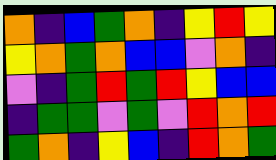[["orange", "indigo", "blue", "green", "orange", "indigo", "yellow", "red", "yellow"], ["yellow", "orange", "green", "orange", "blue", "blue", "violet", "orange", "indigo"], ["violet", "indigo", "green", "red", "green", "red", "yellow", "blue", "blue"], ["indigo", "green", "green", "violet", "green", "violet", "red", "orange", "red"], ["green", "orange", "indigo", "yellow", "blue", "indigo", "red", "orange", "green"]]